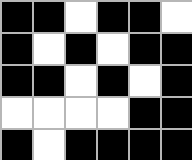[["black", "black", "white", "black", "black", "white"], ["black", "white", "black", "white", "black", "black"], ["black", "black", "white", "black", "white", "black"], ["white", "white", "white", "white", "black", "black"], ["black", "white", "black", "black", "black", "black"]]